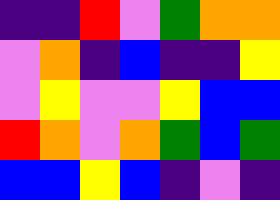[["indigo", "indigo", "red", "violet", "green", "orange", "orange"], ["violet", "orange", "indigo", "blue", "indigo", "indigo", "yellow"], ["violet", "yellow", "violet", "violet", "yellow", "blue", "blue"], ["red", "orange", "violet", "orange", "green", "blue", "green"], ["blue", "blue", "yellow", "blue", "indigo", "violet", "indigo"]]